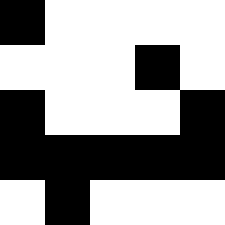[["black", "white", "white", "white", "white"], ["white", "white", "white", "black", "white"], ["black", "white", "white", "white", "black"], ["black", "black", "black", "black", "black"], ["white", "black", "white", "white", "white"]]